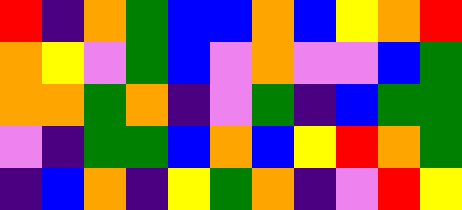[["red", "indigo", "orange", "green", "blue", "blue", "orange", "blue", "yellow", "orange", "red"], ["orange", "yellow", "violet", "green", "blue", "violet", "orange", "violet", "violet", "blue", "green"], ["orange", "orange", "green", "orange", "indigo", "violet", "green", "indigo", "blue", "green", "green"], ["violet", "indigo", "green", "green", "blue", "orange", "blue", "yellow", "red", "orange", "green"], ["indigo", "blue", "orange", "indigo", "yellow", "green", "orange", "indigo", "violet", "red", "yellow"]]